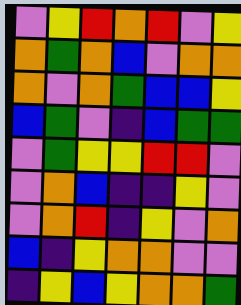[["violet", "yellow", "red", "orange", "red", "violet", "yellow"], ["orange", "green", "orange", "blue", "violet", "orange", "orange"], ["orange", "violet", "orange", "green", "blue", "blue", "yellow"], ["blue", "green", "violet", "indigo", "blue", "green", "green"], ["violet", "green", "yellow", "yellow", "red", "red", "violet"], ["violet", "orange", "blue", "indigo", "indigo", "yellow", "violet"], ["violet", "orange", "red", "indigo", "yellow", "violet", "orange"], ["blue", "indigo", "yellow", "orange", "orange", "violet", "violet"], ["indigo", "yellow", "blue", "yellow", "orange", "orange", "green"]]